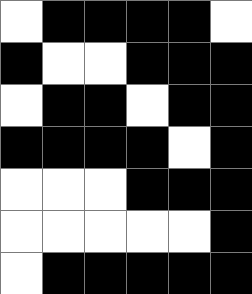[["white", "black", "black", "black", "black", "white"], ["black", "white", "white", "black", "black", "black"], ["white", "black", "black", "white", "black", "black"], ["black", "black", "black", "black", "white", "black"], ["white", "white", "white", "black", "black", "black"], ["white", "white", "white", "white", "white", "black"], ["white", "black", "black", "black", "black", "black"]]